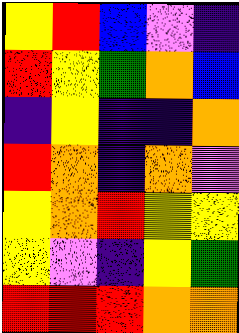[["yellow", "red", "blue", "violet", "indigo"], ["red", "yellow", "green", "orange", "blue"], ["indigo", "yellow", "indigo", "indigo", "orange"], ["red", "orange", "indigo", "orange", "violet"], ["yellow", "orange", "red", "yellow", "yellow"], ["yellow", "violet", "indigo", "yellow", "green"], ["red", "red", "red", "orange", "orange"]]